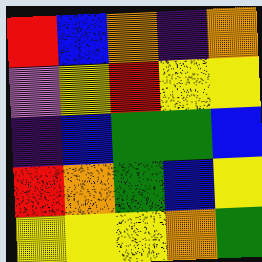[["red", "blue", "orange", "indigo", "orange"], ["violet", "yellow", "red", "yellow", "yellow"], ["indigo", "blue", "green", "green", "blue"], ["red", "orange", "green", "blue", "yellow"], ["yellow", "yellow", "yellow", "orange", "green"]]